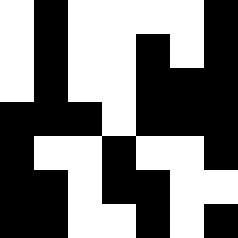[["white", "black", "white", "white", "white", "white", "black"], ["white", "black", "white", "white", "black", "white", "black"], ["white", "black", "white", "white", "black", "black", "black"], ["black", "black", "black", "white", "black", "black", "black"], ["black", "white", "white", "black", "white", "white", "black"], ["black", "black", "white", "black", "black", "white", "white"], ["black", "black", "white", "white", "black", "white", "black"]]